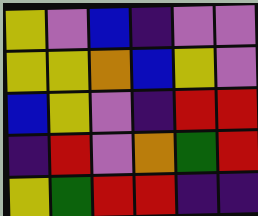[["yellow", "violet", "blue", "indigo", "violet", "violet"], ["yellow", "yellow", "orange", "blue", "yellow", "violet"], ["blue", "yellow", "violet", "indigo", "red", "red"], ["indigo", "red", "violet", "orange", "green", "red"], ["yellow", "green", "red", "red", "indigo", "indigo"]]